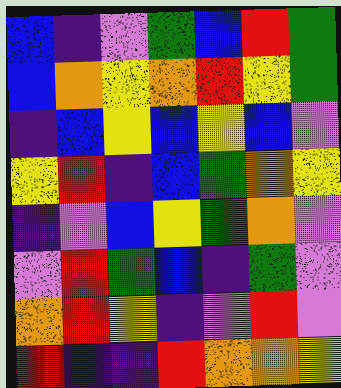[["blue", "indigo", "violet", "green", "blue", "red", "green"], ["blue", "orange", "yellow", "orange", "red", "yellow", "green"], ["indigo", "blue", "yellow", "blue", "yellow", "blue", "violet"], ["yellow", "red", "indigo", "blue", "green", "orange", "yellow"], ["indigo", "violet", "blue", "yellow", "green", "orange", "violet"], ["violet", "red", "green", "blue", "indigo", "green", "violet"], ["orange", "red", "yellow", "indigo", "violet", "red", "violet"], ["red", "indigo", "indigo", "red", "orange", "orange", "yellow"]]